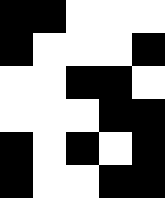[["black", "black", "white", "white", "white"], ["black", "white", "white", "white", "black"], ["white", "white", "black", "black", "white"], ["white", "white", "white", "black", "black"], ["black", "white", "black", "white", "black"], ["black", "white", "white", "black", "black"]]